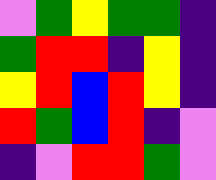[["violet", "green", "yellow", "green", "green", "indigo"], ["green", "red", "red", "indigo", "yellow", "indigo"], ["yellow", "red", "blue", "red", "yellow", "indigo"], ["red", "green", "blue", "red", "indigo", "violet"], ["indigo", "violet", "red", "red", "green", "violet"]]